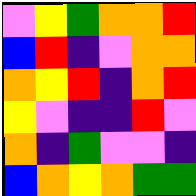[["violet", "yellow", "green", "orange", "orange", "red"], ["blue", "red", "indigo", "violet", "orange", "orange"], ["orange", "yellow", "red", "indigo", "orange", "red"], ["yellow", "violet", "indigo", "indigo", "red", "violet"], ["orange", "indigo", "green", "violet", "violet", "indigo"], ["blue", "orange", "yellow", "orange", "green", "green"]]